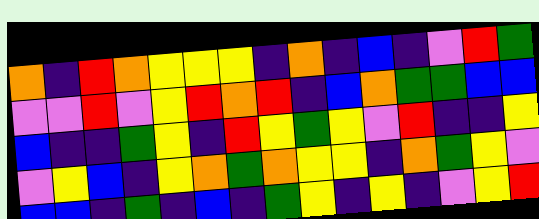[["orange", "indigo", "red", "orange", "yellow", "yellow", "yellow", "indigo", "orange", "indigo", "blue", "indigo", "violet", "red", "green"], ["violet", "violet", "red", "violet", "yellow", "red", "orange", "red", "indigo", "blue", "orange", "green", "green", "blue", "blue"], ["blue", "indigo", "indigo", "green", "yellow", "indigo", "red", "yellow", "green", "yellow", "violet", "red", "indigo", "indigo", "yellow"], ["violet", "yellow", "blue", "indigo", "yellow", "orange", "green", "orange", "yellow", "yellow", "indigo", "orange", "green", "yellow", "violet"], ["blue", "blue", "indigo", "green", "indigo", "blue", "indigo", "green", "yellow", "indigo", "yellow", "indigo", "violet", "yellow", "red"]]